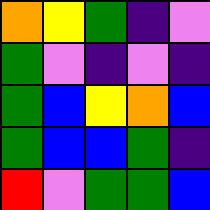[["orange", "yellow", "green", "indigo", "violet"], ["green", "violet", "indigo", "violet", "indigo"], ["green", "blue", "yellow", "orange", "blue"], ["green", "blue", "blue", "green", "indigo"], ["red", "violet", "green", "green", "blue"]]